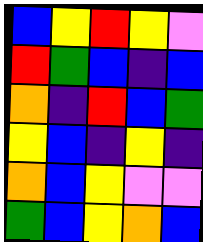[["blue", "yellow", "red", "yellow", "violet"], ["red", "green", "blue", "indigo", "blue"], ["orange", "indigo", "red", "blue", "green"], ["yellow", "blue", "indigo", "yellow", "indigo"], ["orange", "blue", "yellow", "violet", "violet"], ["green", "blue", "yellow", "orange", "blue"]]